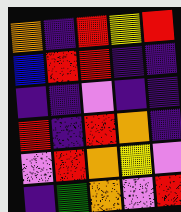[["orange", "indigo", "red", "yellow", "red"], ["blue", "red", "red", "indigo", "indigo"], ["indigo", "indigo", "violet", "indigo", "indigo"], ["red", "indigo", "red", "orange", "indigo"], ["violet", "red", "orange", "yellow", "violet"], ["indigo", "green", "orange", "violet", "red"]]